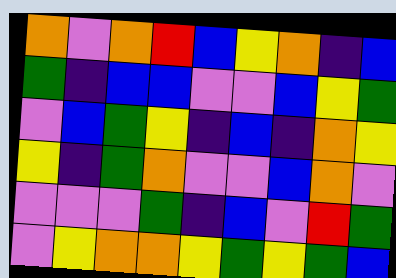[["orange", "violet", "orange", "red", "blue", "yellow", "orange", "indigo", "blue"], ["green", "indigo", "blue", "blue", "violet", "violet", "blue", "yellow", "green"], ["violet", "blue", "green", "yellow", "indigo", "blue", "indigo", "orange", "yellow"], ["yellow", "indigo", "green", "orange", "violet", "violet", "blue", "orange", "violet"], ["violet", "violet", "violet", "green", "indigo", "blue", "violet", "red", "green"], ["violet", "yellow", "orange", "orange", "yellow", "green", "yellow", "green", "blue"]]